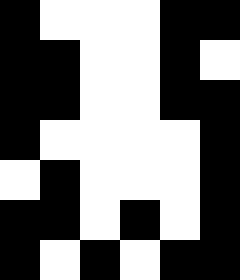[["black", "white", "white", "white", "black", "black"], ["black", "black", "white", "white", "black", "white"], ["black", "black", "white", "white", "black", "black"], ["black", "white", "white", "white", "white", "black"], ["white", "black", "white", "white", "white", "black"], ["black", "black", "white", "black", "white", "black"], ["black", "white", "black", "white", "black", "black"]]